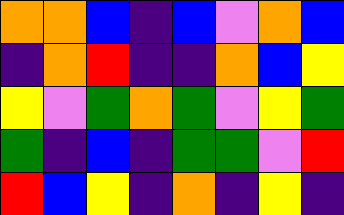[["orange", "orange", "blue", "indigo", "blue", "violet", "orange", "blue"], ["indigo", "orange", "red", "indigo", "indigo", "orange", "blue", "yellow"], ["yellow", "violet", "green", "orange", "green", "violet", "yellow", "green"], ["green", "indigo", "blue", "indigo", "green", "green", "violet", "red"], ["red", "blue", "yellow", "indigo", "orange", "indigo", "yellow", "indigo"]]